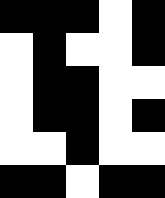[["black", "black", "black", "white", "black"], ["white", "black", "white", "white", "black"], ["white", "black", "black", "white", "white"], ["white", "black", "black", "white", "black"], ["white", "white", "black", "white", "white"], ["black", "black", "white", "black", "black"]]